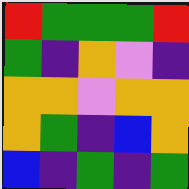[["red", "green", "green", "green", "red"], ["green", "indigo", "orange", "violet", "indigo"], ["orange", "orange", "violet", "orange", "orange"], ["orange", "green", "indigo", "blue", "orange"], ["blue", "indigo", "green", "indigo", "green"]]